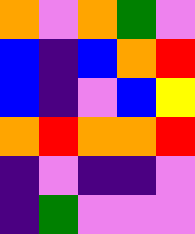[["orange", "violet", "orange", "green", "violet"], ["blue", "indigo", "blue", "orange", "red"], ["blue", "indigo", "violet", "blue", "yellow"], ["orange", "red", "orange", "orange", "red"], ["indigo", "violet", "indigo", "indigo", "violet"], ["indigo", "green", "violet", "violet", "violet"]]